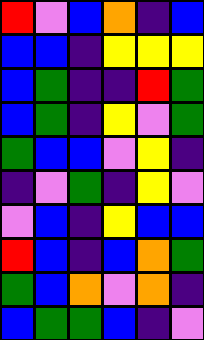[["red", "violet", "blue", "orange", "indigo", "blue"], ["blue", "blue", "indigo", "yellow", "yellow", "yellow"], ["blue", "green", "indigo", "indigo", "red", "green"], ["blue", "green", "indigo", "yellow", "violet", "green"], ["green", "blue", "blue", "violet", "yellow", "indigo"], ["indigo", "violet", "green", "indigo", "yellow", "violet"], ["violet", "blue", "indigo", "yellow", "blue", "blue"], ["red", "blue", "indigo", "blue", "orange", "green"], ["green", "blue", "orange", "violet", "orange", "indigo"], ["blue", "green", "green", "blue", "indigo", "violet"]]